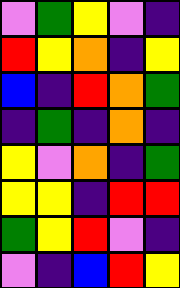[["violet", "green", "yellow", "violet", "indigo"], ["red", "yellow", "orange", "indigo", "yellow"], ["blue", "indigo", "red", "orange", "green"], ["indigo", "green", "indigo", "orange", "indigo"], ["yellow", "violet", "orange", "indigo", "green"], ["yellow", "yellow", "indigo", "red", "red"], ["green", "yellow", "red", "violet", "indigo"], ["violet", "indigo", "blue", "red", "yellow"]]